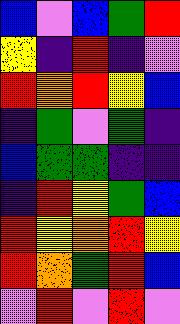[["blue", "violet", "blue", "green", "red"], ["yellow", "indigo", "red", "indigo", "violet"], ["red", "orange", "red", "yellow", "blue"], ["indigo", "green", "violet", "green", "indigo"], ["blue", "green", "green", "indigo", "indigo"], ["indigo", "red", "yellow", "green", "blue"], ["red", "yellow", "orange", "red", "yellow"], ["red", "orange", "green", "red", "blue"], ["violet", "red", "violet", "red", "violet"]]